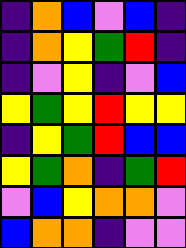[["indigo", "orange", "blue", "violet", "blue", "indigo"], ["indigo", "orange", "yellow", "green", "red", "indigo"], ["indigo", "violet", "yellow", "indigo", "violet", "blue"], ["yellow", "green", "yellow", "red", "yellow", "yellow"], ["indigo", "yellow", "green", "red", "blue", "blue"], ["yellow", "green", "orange", "indigo", "green", "red"], ["violet", "blue", "yellow", "orange", "orange", "violet"], ["blue", "orange", "orange", "indigo", "violet", "violet"]]